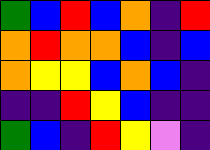[["green", "blue", "red", "blue", "orange", "indigo", "red"], ["orange", "red", "orange", "orange", "blue", "indigo", "blue"], ["orange", "yellow", "yellow", "blue", "orange", "blue", "indigo"], ["indigo", "indigo", "red", "yellow", "blue", "indigo", "indigo"], ["green", "blue", "indigo", "red", "yellow", "violet", "indigo"]]